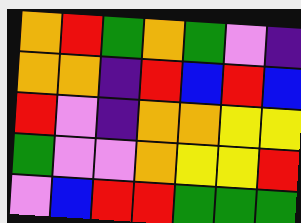[["orange", "red", "green", "orange", "green", "violet", "indigo"], ["orange", "orange", "indigo", "red", "blue", "red", "blue"], ["red", "violet", "indigo", "orange", "orange", "yellow", "yellow"], ["green", "violet", "violet", "orange", "yellow", "yellow", "red"], ["violet", "blue", "red", "red", "green", "green", "green"]]